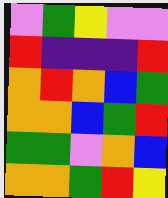[["violet", "green", "yellow", "violet", "violet"], ["red", "indigo", "indigo", "indigo", "red"], ["orange", "red", "orange", "blue", "green"], ["orange", "orange", "blue", "green", "red"], ["green", "green", "violet", "orange", "blue"], ["orange", "orange", "green", "red", "yellow"]]